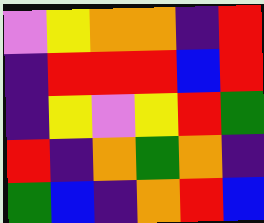[["violet", "yellow", "orange", "orange", "indigo", "red"], ["indigo", "red", "red", "red", "blue", "red"], ["indigo", "yellow", "violet", "yellow", "red", "green"], ["red", "indigo", "orange", "green", "orange", "indigo"], ["green", "blue", "indigo", "orange", "red", "blue"]]